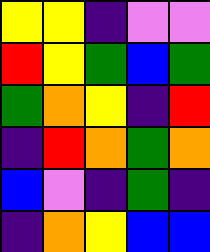[["yellow", "yellow", "indigo", "violet", "violet"], ["red", "yellow", "green", "blue", "green"], ["green", "orange", "yellow", "indigo", "red"], ["indigo", "red", "orange", "green", "orange"], ["blue", "violet", "indigo", "green", "indigo"], ["indigo", "orange", "yellow", "blue", "blue"]]